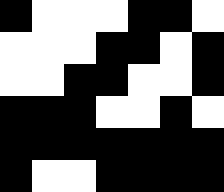[["black", "white", "white", "white", "black", "black", "white"], ["white", "white", "white", "black", "black", "white", "black"], ["white", "white", "black", "black", "white", "white", "black"], ["black", "black", "black", "white", "white", "black", "white"], ["black", "black", "black", "black", "black", "black", "black"], ["black", "white", "white", "black", "black", "black", "black"]]